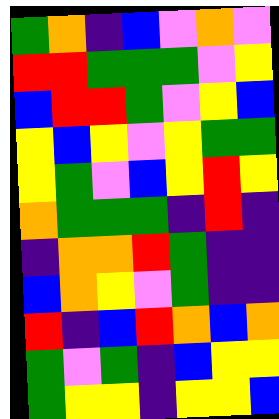[["green", "orange", "indigo", "blue", "violet", "orange", "violet"], ["red", "red", "green", "green", "green", "violet", "yellow"], ["blue", "red", "red", "green", "violet", "yellow", "blue"], ["yellow", "blue", "yellow", "violet", "yellow", "green", "green"], ["yellow", "green", "violet", "blue", "yellow", "red", "yellow"], ["orange", "green", "green", "green", "indigo", "red", "indigo"], ["indigo", "orange", "orange", "red", "green", "indigo", "indigo"], ["blue", "orange", "yellow", "violet", "green", "indigo", "indigo"], ["red", "indigo", "blue", "red", "orange", "blue", "orange"], ["green", "violet", "green", "indigo", "blue", "yellow", "yellow"], ["green", "yellow", "yellow", "indigo", "yellow", "yellow", "blue"]]